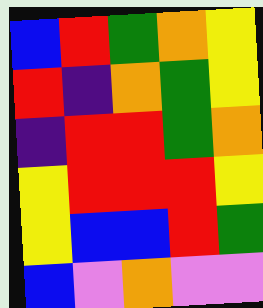[["blue", "red", "green", "orange", "yellow"], ["red", "indigo", "orange", "green", "yellow"], ["indigo", "red", "red", "green", "orange"], ["yellow", "red", "red", "red", "yellow"], ["yellow", "blue", "blue", "red", "green"], ["blue", "violet", "orange", "violet", "violet"]]